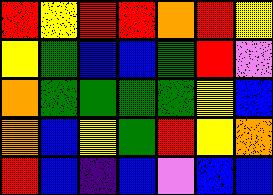[["red", "yellow", "red", "red", "orange", "red", "yellow"], ["yellow", "green", "blue", "blue", "green", "red", "violet"], ["orange", "green", "green", "green", "green", "yellow", "blue"], ["orange", "blue", "yellow", "green", "red", "yellow", "orange"], ["red", "blue", "indigo", "blue", "violet", "blue", "blue"]]